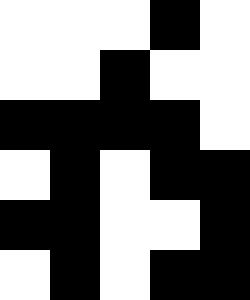[["white", "white", "white", "black", "white"], ["white", "white", "black", "white", "white"], ["black", "black", "black", "black", "white"], ["white", "black", "white", "black", "black"], ["black", "black", "white", "white", "black"], ["white", "black", "white", "black", "black"]]